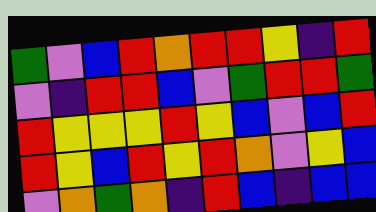[["green", "violet", "blue", "red", "orange", "red", "red", "yellow", "indigo", "red"], ["violet", "indigo", "red", "red", "blue", "violet", "green", "red", "red", "green"], ["red", "yellow", "yellow", "yellow", "red", "yellow", "blue", "violet", "blue", "red"], ["red", "yellow", "blue", "red", "yellow", "red", "orange", "violet", "yellow", "blue"], ["violet", "orange", "green", "orange", "indigo", "red", "blue", "indigo", "blue", "blue"]]